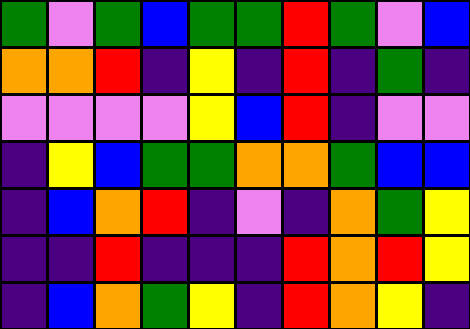[["green", "violet", "green", "blue", "green", "green", "red", "green", "violet", "blue"], ["orange", "orange", "red", "indigo", "yellow", "indigo", "red", "indigo", "green", "indigo"], ["violet", "violet", "violet", "violet", "yellow", "blue", "red", "indigo", "violet", "violet"], ["indigo", "yellow", "blue", "green", "green", "orange", "orange", "green", "blue", "blue"], ["indigo", "blue", "orange", "red", "indigo", "violet", "indigo", "orange", "green", "yellow"], ["indigo", "indigo", "red", "indigo", "indigo", "indigo", "red", "orange", "red", "yellow"], ["indigo", "blue", "orange", "green", "yellow", "indigo", "red", "orange", "yellow", "indigo"]]